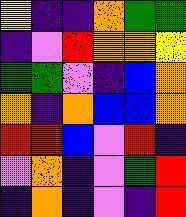[["yellow", "indigo", "indigo", "orange", "green", "green"], ["indigo", "violet", "red", "orange", "orange", "yellow"], ["green", "green", "violet", "indigo", "blue", "orange"], ["orange", "indigo", "orange", "blue", "blue", "orange"], ["red", "red", "blue", "violet", "red", "indigo"], ["violet", "orange", "indigo", "violet", "green", "red"], ["indigo", "orange", "indigo", "violet", "indigo", "red"]]